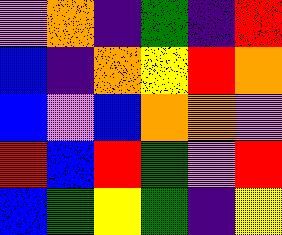[["violet", "orange", "indigo", "green", "indigo", "red"], ["blue", "indigo", "orange", "yellow", "red", "orange"], ["blue", "violet", "blue", "orange", "orange", "violet"], ["red", "blue", "red", "green", "violet", "red"], ["blue", "green", "yellow", "green", "indigo", "yellow"]]